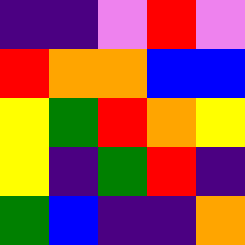[["indigo", "indigo", "violet", "red", "violet"], ["red", "orange", "orange", "blue", "blue"], ["yellow", "green", "red", "orange", "yellow"], ["yellow", "indigo", "green", "red", "indigo"], ["green", "blue", "indigo", "indigo", "orange"]]